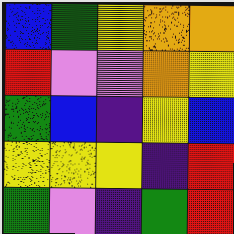[["blue", "green", "yellow", "orange", "orange"], ["red", "violet", "violet", "orange", "yellow"], ["green", "blue", "indigo", "yellow", "blue"], ["yellow", "yellow", "yellow", "indigo", "red"], ["green", "violet", "indigo", "green", "red"]]